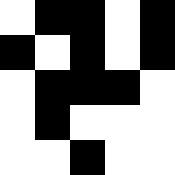[["white", "black", "black", "white", "black"], ["black", "white", "black", "white", "black"], ["white", "black", "black", "black", "white"], ["white", "black", "white", "white", "white"], ["white", "white", "black", "white", "white"]]